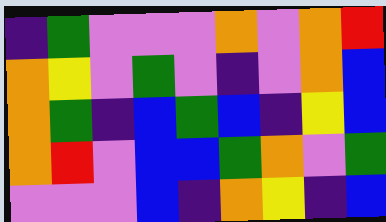[["indigo", "green", "violet", "violet", "violet", "orange", "violet", "orange", "red"], ["orange", "yellow", "violet", "green", "violet", "indigo", "violet", "orange", "blue"], ["orange", "green", "indigo", "blue", "green", "blue", "indigo", "yellow", "blue"], ["orange", "red", "violet", "blue", "blue", "green", "orange", "violet", "green"], ["violet", "violet", "violet", "blue", "indigo", "orange", "yellow", "indigo", "blue"]]